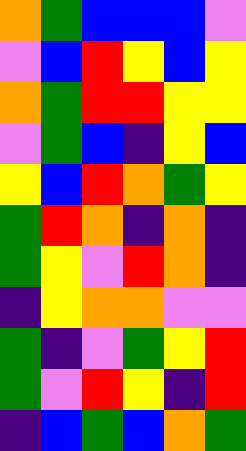[["orange", "green", "blue", "blue", "blue", "violet"], ["violet", "blue", "red", "yellow", "blue", "yellow"], ["orange", "green", "red", "red", "yellow", "yellow"], ["violet", "green", "blue", "indigo", "yellow", "blue"], ["yellow", "blue", "red", "orange", "green", "yellow"], ["green", "red", "orange", "indigo", "orange", "indigo"], ["green", "yellow", "violet", "red", "orange", "indigo"], ["indigo", "yellow", "orange", "orange", "violet", "violet"], ["green", "indigo", "violet", "green", "yellow", "red"], ["green", "violet", "red", "yellow", "indigo", "red"], ["indigo", "blue", "green", "blue", "orange", "green"]]